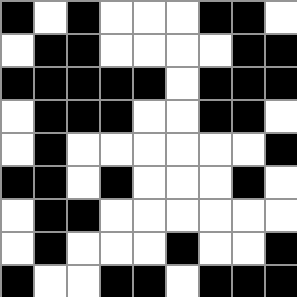[["black", "white", "black", "white", "white", "white", "black", "black", "white"], ["white", "black", "black", "white", "white", "white", "white", "black", "black"], ["black", "black", "black", "black", "black", "white", "black", "black", "black"], ["white", "black", "black", "black", "white", "white", "black", "black", "white"], ["white", "black", "white", "white", "white", "white", "white", "white", "black"], ["black", "black", "white", "black", "white", "white", "white", "black", "white"], ["white", "black", "black", "white", "white", "white", "white", "white", "white"], ["white", "black", "white", "white", "white", "black", "white", "white", "black"], ["black", "white", "white", "black", "black", "white", "black", "black", "black"]]